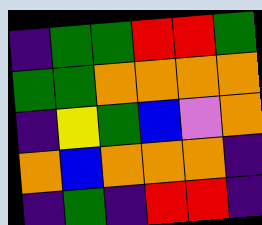[["indigo", "green", "green", "red", "red", "green"], ["green", "green", "orange", "orange", "orange", "orange"], ["indigo", "yellow", "green", "blue", "violet", "orange"], ["orange", "blue", "orange", "orange", "orange", "indigo"], ["indigo", "green", "indigo", "red", "red", "indigo"]]